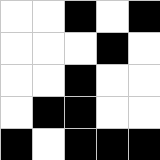[["white", "white", "black", "white", "black"], ["white", "white", "white", "black", "white"], ["white", "white", "black", "white", "white"], ["white", "black", "black", "white", "white"], ["black", "white", "black", "black", "black"]]